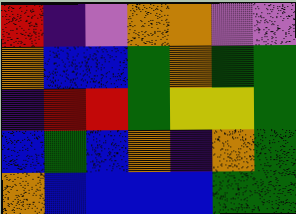[["red", "indigo", "violet", "orange", "orange", "violet", "violet"], ["orange", "blue", "blue", "green", "orange", "green", "green"], ["indigo", "red", "red", "green", "yellow", "yellow", "green"], ["blue", "green", "blue", "orange", "indigo", "orange", "green"], ["orange", "blue", "blue", "blue", "blue", "green", "green"]]